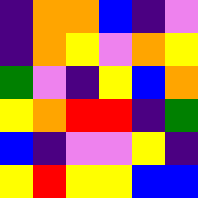[["indigo", "orange", "orange", "blue", "indigo", "violet"], ["indigo", "orange", "yellow", "violet", "orange", "yellow"], ["green", "violet", "indigo", "yellow", "blue", "orange"], ["yellow", "orange", "red", "red", "indigo", "green"], ["blue", "indigo", "violet", "violet", "yellow", "indigo"], ["yellow", "red", "yellow", "yellow", "blue", "blue"]]